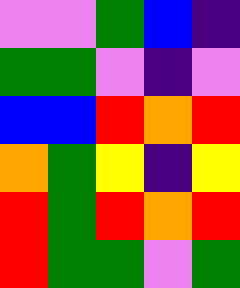[["violet", "violet", "green", "blue", "indigo"], ["green", "green", "violet", "indigo", "violet"], ["blue", "blue", "red", "orange", "red"], ["orange", "green", "yellow", "indigo", "yellow"], ["red", "green", "red", "orange", "red"], ["red", "green", "green", "violet", "green"]]